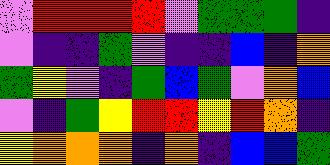[["violet", "red", "red", "red", "red", "violet", "green", "green", "green", "indigo"], ["violet", "indigo", "indigo", "green", "violet", "indigo", "indigo", "blue", "indigo", "orange"], ["green", "yellow", "violet", "indigo", "green", "blue", "green", "violet", "orange", "blue"], ["violet", "indigo", "green", "yellow", "red", "red", "yellow", "red", "orange", "indigo"], ["yellow", "orange", "orange", "orange", "indigo", "orange", "indigo", "blue", "blue", "green"]]